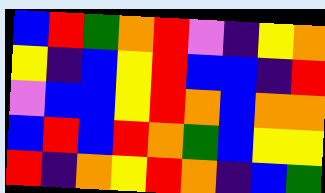[["blue", "red", "green", "orange", "red", "violet", "indigo", "yellow", "orange"], ["yellow", "indigo", "blue", "yellow", "red", "blue", "blue", "indigo", "red"], ["violet", "blue", "blue", "yellow", "red", "orange", "blue", "orange", "orange"], ["blue", "red", "blue", "red", "orange", "green", "blue", "yellow", "yellow"], ["red", "indigo", "orange", "yellow", "red", "orange", "indigo", "blue", "green"]]